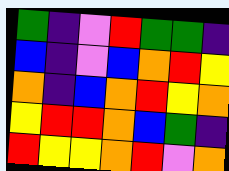[["green", "indigo", "violet", "red", "green", "green", "indigo"], ["blue", "indigo", "violet", "blue", "orange", "red", "yellow"], ["orange", "indigo", "blue", "orange", "red", "yellow", "orange"], ["yellow", "red", "red", "orange", "blue", "green", "indigo"], ["red", "yellow", "yellow", "orange", "red", "violet", "orange"]]